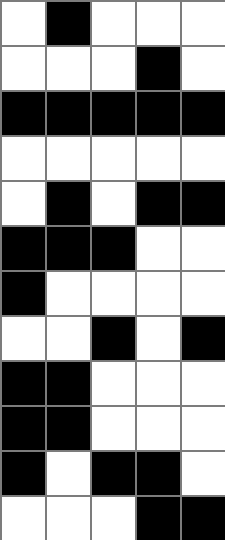[["white", "black", "white", "white", "white"], ["white", "white", "white", "black", "white"], ["black", "black", "black", "black", "black"], ["white", "white", "white", "white", "white"], ["white", "black", "white", "black", "black"], ["black", "black", "black", "white", "white"], ["black", "white", "white", "white", "white"], ["white", "white", "black", "white", "black"], ["black", "black", "white", "white", "white"], ["black", "black", "white", "white", "white"], ["black", "white", "black", "black", "white"], ["white", "white", "white", "black", "black"]]